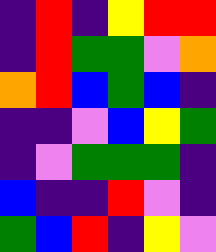[["indigo", "red", "indigo", "yellow", "red", "red"], ["indigo", "red", "green", "green", "violet", "orange"], ["orange", "red", "blue", "green", "blue", "indigo"], ["indigo", "indigo", "violet", "blue", "yellow", "green"], ["indigo", "violet", "green", "green", "green", "indigo"], ["blue", "indigo", "indigo", "red", "violet", "indigo"], ["green", "blue", "red", "indigo", "yellow", "violet"]]